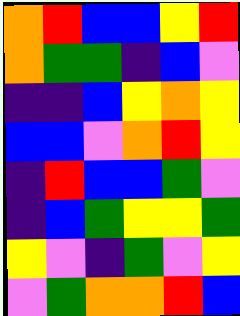[["orange", "red", "blue", "blue", "yellow", "red"], ["orange", "green", "green", "indigo", "blue", "violet"], ["indigo", "indigo", "blue", "yellow", "orange", "yellow"], ["blue", "blue", "violet", "orange", "red", "yellow"], ["indigo", "red", "blue", "blue", "green", "violet"], ["indigo", "blue", "green", "yellow", "yellow", "green"], ["yellow", "violet", "indigo", "green", "violet", "yellow"], ["violet", "green", "orange", "orange", "red", "blue"]]